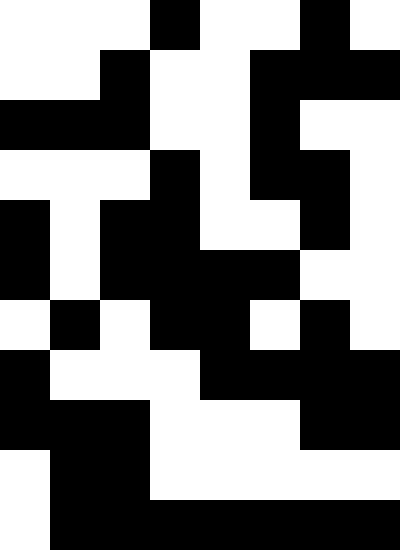[["white", "white", "white", "black", "white", "white", "black", "white"], ["white", "white", "black", "white", "white", "black", "black", "black"], ["black", "black", "black", "white", "white", "black", "white", "white"], ["white", "white", "white", "black", "white", "black", "black", "white"], ["black", "white", "black", "black", "white", "white", "black", "white"], ["black", "white", "black", "black", "black", "black", "white", "white"], ["white", "black", "white", "black", "black", "white", "black", "white"], ["black", "white", "white", "white", "black", "black", "black", "black"], ["black", "black", "black", "white", "white", "white", "black", "black"], ["white", "black", "black", "white", "white", "white", "white", "white"], ["white", "black", "black", "black", "black", "black", "black", "black"]]